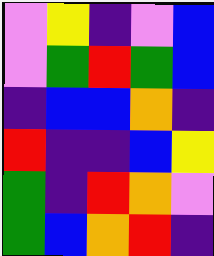[["violet", "yellow", "indigo", "violet", "blue"], ["violet", "green", "red", "green", "blue"], ["indigo", "blue", "blue", "orange", "indigo"], ["red", "indigo", "indigo", "blue", "yellow"], ["green", "indigo", "red", "orange", "violet"], ["green", "blue", "orange", "red", "indigo"]]